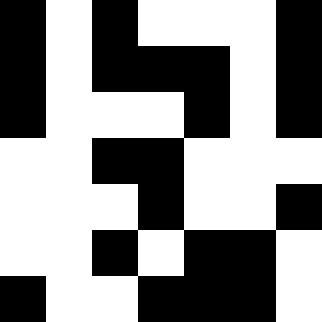[["black", "white", "black", "white", "white", "white", "black"], ["black", "white", "black", "black", "black", "white", "black"], ["black", "white", "white", "white", "black", "white", "black"], ["white", "white", "black", "black", "white", "white", "white"], ["white", "white", "white", "black", "white", "white", "black"], ["white", "white", "black", "white", "black", "black", "white"], ["black", "white", "white", "black", "black", "black", "white"]]